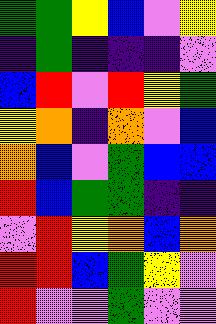[["green", "green", "yellow", "blue", "violet", "yellow"], ["indigo", "green", "indigo", "indigo", "indigo", "violet"], ["blue", "red", "violet", "red", "yellow", "green"], ["yellow", "orange", "indigo", "orange", "violet", "blue"], ["orange", "blue", "violet", "green", "blue", "blue"], ["red", "blue", "green", "green", "indigo", "indigo"], ["violet", "red", "yellow", "orange", "blue", "orange"], ["red", "red", "blue", "green", "yellow", "violet"], ["red", "violet", "violet", "green", "violet", "violet"]]